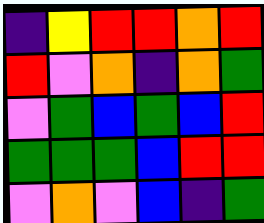[["indigo", "yellow", "red", "red", "orange", "red"], ["red", "violet", "orange", "indigo", "orange", "green"], ["violet", "green", "blue", "green", "blue", "red"], ["green", "green", "green", "blue", "red", "red"], ["violet", "orange", "violet", "blue", "indigo", "green"]]